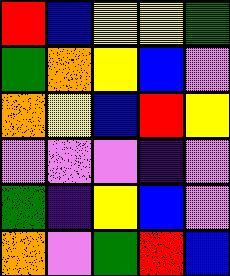[["red", "blue", "yellow", "yellow", "green"], ["green", "orange", "yellow", "blue", "violet"], ["orange", "yellow", "blue", "red", "yellow"], ["violet", "violet", "violet", "indigo", "violet"], ["green", "indigo", "yellow", "blue", "violet"], ["orange", "violet", "green", "red", "blue"]]